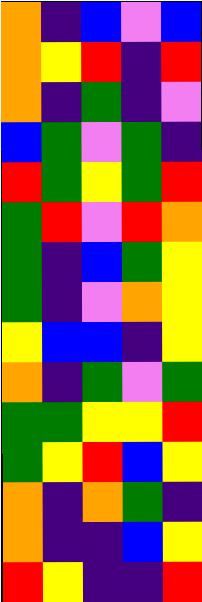[["orange", "indigo", "blue", "violet", "blue"], ["orange", "yellow", "red", "indigo", "red"], ["orange", "indigo", "green", "indigo", "violet"], ["blue", "green", "violet", "green", "indigo"], ["red", "green", "yellow", "green", "red"], ["green", "red", "violet", "red", "orange"], ["green", "indigo", "blue", "green", "yellow"], ["green", "indigo", "violet", "orange", "yellow"], ["yellow", "blue", "blue", "indigo", "yellow"], ["orange", "indigo", "green", "violet", "green"], ["green", "green", "yellow", "yellow", "red"], ["green", "yellow", "red", "blue", "yellow"], ["orange", "indigo", "orange", "green", "indigo"], ["orange", "indigo", "indigo", "blue", "yellow"], ["red", "yellow", "indigo", "indigo", "red"]]